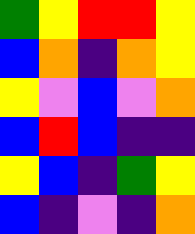[["green", "yellow", "red", "red", "yellow"], ["blue", "orange", "indigo", "orange", "yellow"], ["yellow", "violet", "blue", "violet", "orange"], ["blue", "red", "blue", "indigo", "indigo"], ["yellow", "blue", "indigo", "green", "yellow"], ["blue", "indigo", "violet", "indigo", "orange"]]